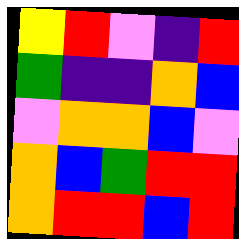[["yellow", "red", "violet", "indigo", "red"], ["green", "indigo", "indigo", "orange", "blue"], ["violet", "orange", "orange", "blue", "violet"], ["orange", "blue", "green", "red", "red"], ["orange", "red", "red", "blue", "red"]]